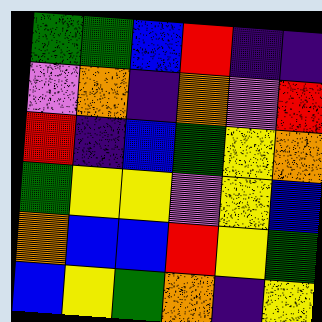[["green", "green", "blue", "red", "indigo", "indigo"], ["violet", "orange", "indigo", "orange", "violet", "red"], ["red", "indigo", "blue", "green", "yellow", "orange"], ["green", "yellow", "yellow", "violet", "yellow", "blue"], ["orange", "blue", "blue", "red", "yellow", "green"], ["blue", "yellow", "green", "orange", "indigo", "yellow"]]